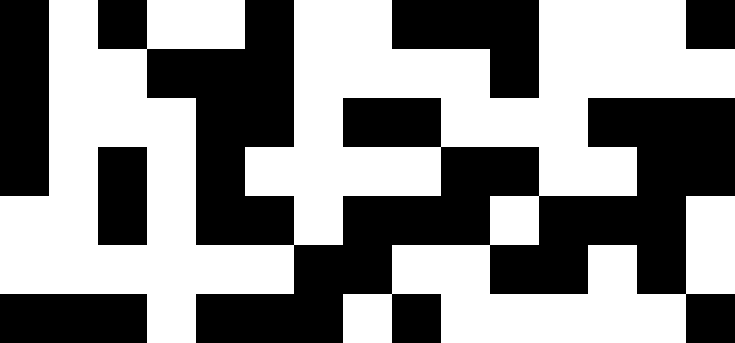[["black", "white", "black", "white", "white", "black", "white", "white", "black", "black", "black", "white", "white", "white", "black"], ["black", "white", "white", "black", "black", "black", "white", "white", "white", "white", "black", "white", "white", "white", "white"], ["black", "white", "white", "white", "black", "black", "white", "black", "black", "white", "white", "white", "black", "black", "black"], ["black", "white", "black", "white", "black", "white", "white", "white", "white", "black", "black", "white", "white", "black", "black"], ["white", "white", "black", "white", "black", "black", "white", "black", "black", "black", "white", "black", "black", "black", "white"], ["white", "white", "white", "white", "white", "white", "black", "black", "white", "white", "black", "black", "white", "black", "white"], ["black", "black", "black", "white", "black", "black", "black", "white", "black", "white", "white", "white", "white", "white", "black"]]